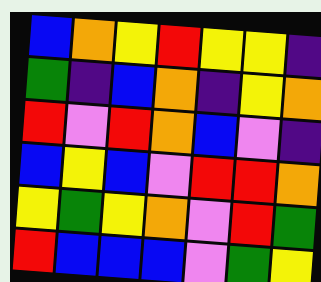[["blue", "orange", "yellow", "red", "yellow", "yellow", "indigo"], ["green", "indigo", "blue", "orange", "indigo", "yellow", "orange"], ["red", "violet", "red", "orange", "blue", "violet", "indigo"], ["blue", "yellow", "blue", "violet", "red", "red", "orange"], ["yellow", "green", "yellow", "orange", "violet", "red", "green"], ["red", "blue", "blue", "blue", "violet", "green", "yellow"]]